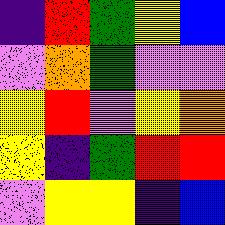[["indigo", "red", "green", "yellow", "blue"], ["violet", "orange", "green", "violet", "violet"], ["yellow", "red", "violet", "yellow", "orange"], ["yellow", "indigo", "green", "red", "red"], ["violet", "yellow", "yellow", "indigo", "blue"]]